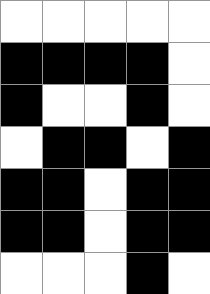[["white", "white", "white", "white", "white"], ["black", "black", "black", "black", "white"], ["black", "white", "white", "black", "white"], ["white", "black", "black", "white", "black"], ["black", "black", "white", "black", "black"], ["black", "black", "white", "black", "black"], ["white", "white", "white", "black", "white"]]